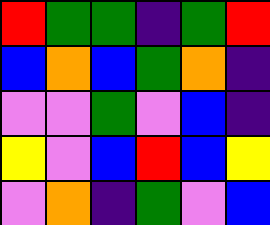[["red", "green", "green", "indigo", "green", "red"], ["blue", "orange", "blue", "green", "orange", "indigo"], ["violet", "violet", "green", "violet", "blue", "indigo"], ["yellow", "violet", "blue", "red", "blue", "yellow"], ["violet", "orange", "indigo", "green", "violet", "blue"]]